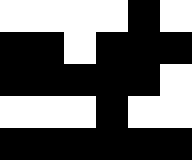[["white", "white", "white", "white", "black", "white"], ["black", "black", "white", "black", "black", "black"], ["black", "black", "black", "black", "black", "white"], ["white", "white", "white", "black", "white", "white"], ["black", "black", "black", "black", "black", "black"]]